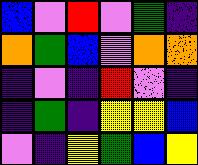[["blue", "violet", "red", "violet", "green", "indigo"], ["orange", "green", "blue", "violet", "orange", "orange"], ["indigo", "violet", "indigo", "red", "violet", "indigo"], ["indigo", "green", "indigo", "yellow", "yellow", "blue"], ["violet", "indigo", "yellow", "green", "blue", "yellow"]]